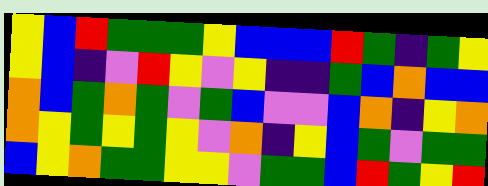[["yellow", "blue", "red", "green", "green", "green", "yellow", "blue", "blue", "blue", "red", "green", "indigo", "green", "yellow"], ["yellow", "blue", "indigo", "violet", "red", "yellow", "violet", "yellow", "indigo", "indigo", "green", "blue", "orange", "blue", "blue"], ["orange", "blue", "green", "orange", "green", "violet", "green", "blue", "violet", "violet", "blue", "orange", "indigo", "yellow", "orange"], ["orange", "yellow", "green", "yellow", "green", "yellow", "violet", "orange", "indigo", "yellow", "blue", "green", "violet", "green", "green"], ["blue", "yellow", "orange", "green", "green", "yellow", "yellow", "violet", "green", "green", "blue", "red", "green", "yellow", "red"]]